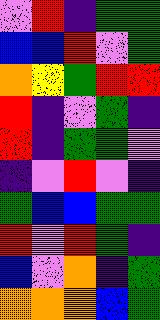[["violet", "red", "indigo", "green", "green"], ["blue", "blue", "red", "violet", "green"], ["orange", "yellow", "green", "red", "red"], ["red", "indigo", "violet", "green", "indigo"], ["red", "indigo", "green", "green", "violet"], ["indigo", "violet", "red", "violet", "indigo"], ["green", "blue", "blue", "green", "green"], ["red", "violet", "red", "green", "indigo"], ["blue", "violet", "orange", "indigo", "green"], ["orange", "orange", "orange", "blue", "green"]]